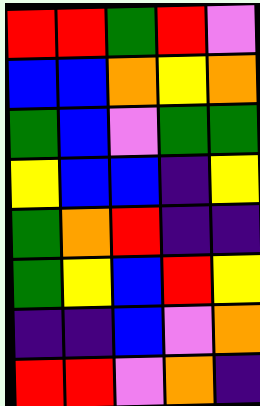[["red", "red", "green", "red", "violet"], ["blue", "blue", "orange", "yellow", "orange"], ["green", "blue", "violet", "green", "green"], ["yellow", "blue", "blue", "indigo", "yellow"], ["green", "orange", "red", "indigo", "indigo"], ["green", "yellow", "blue", "red", "yellow"], ["indigo", "indigo", "blue", "violet", "orange"], ["red", "red", "violet", "orange", "indigo"]]